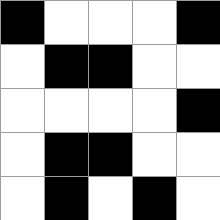[["black", "white", "white", "white", "black"], ["white", "black", "black", "white", "white"], ["white", "white", "white", "white", "black"], ["white", "black", "black", "white", "white"], ["white", "black", "white", "black", "white"]]